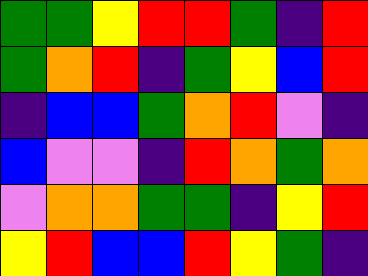[["green", "green", "yellow", "red", "red", "green", "indigo", "red"], ["green", "orange", "red", "indigo", "green", "yellow", "blue", "red"], ["indigo", "blue", "blue", "green", "orange", "red", "violet", "indigo"], ["blue", "violet", "violet", "indigo", "red", "orange", "green", "orange"], ["violet", "orange", "orange", "green", "green", "indigo", "yellow", "red"], ["yellow", "red", "blue", "blue", "red", "yellow", "green", "indigo"]]